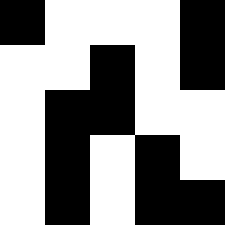[["black", "white", "white", "white", "black"], ["white", "white", "black", "white", "black"], ["white", "black", "black", "white", "white"], ["white", "black", "white", "black", "white"], ["white", "black", "white", "black", "black"]]